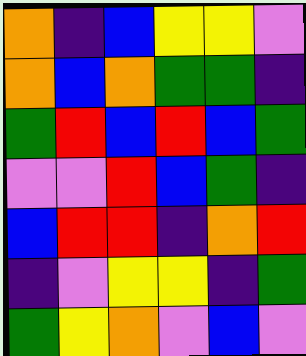[["orange", "indigo", "blue", "yellow", "yellow", "violet"], ["orange", "blue", "orange", "green", "green", "indigo"], ["green", "red", "blue", "red", "blue", "green"], ["violet", "violet", "red", "blue", "green", "indigo"], ["blue", "red", "red", "indigo", "orange", "red"], ["indigo", "violet", "yellow", "yellow", "indigo", "green"], ["green", "yellow", "orange", "violet", "blue", "violet"]]